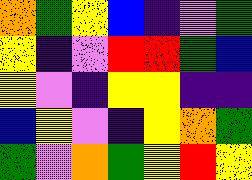[["orange", "green", "yellow", "blue", "indigo", "violet", "green"], ["yellow", "indigo", "violet", "red", "red", "green", "blue"], ["yellow", "violet", "indigo", "yellow", "yellow", "indigo", "indigo"], ["blue", "yellow", "violet", "indigo", "yellow", "orange", "green"], ["green", "violet", "orange", "green", "yellow", "red", "yellow"]]